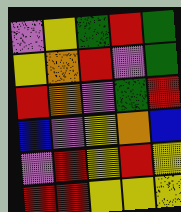[["violet", "yellow", "green", "red", "green"], ["yellow", "orange", "red", "violet", "green"], ["red", "orange", "violet", "green", "red"], ["blue", "violet", "yellow", "orange", "blue"], ["violet", "red", "yellow", "red", "yellow"], ["red", "red", "yellow", "yellow", "yellow"]]